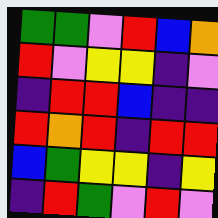[["green", "green", "violet", "red", "blue", "orange"], ["red", "violet", "yellow", "yellow", "indigo", "violet"], ["indigo", "red", "red", "blue", "indigo", "indigo"], ["red", "orange", "red", "indigo", "red", "red"], ["blue", "green", "yellow", "yellow", "indigo", "yellow"], ["indigo", "red", "green", "violet", "red", "violet"]]